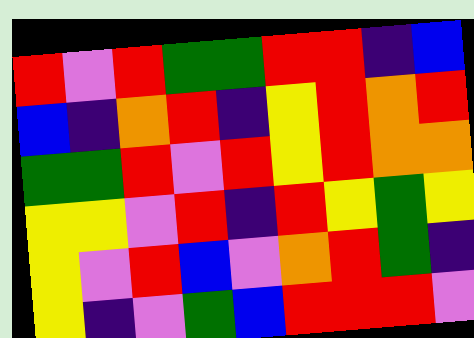[["red", "violet", "red", "green", "green", "red", "red", "indigo", "blue"], ["blue", "indigo", "orange", "red", "indigo", "yellow", "red", "orange", "red"], ["green", "green", "red", "violet", "red", "yellow", "red", "orange", "orange"], ["yellow", "yellow", "violet", "red", "indigo", "red", "yellow", "green", "yellow"], ["yellow", "violet", "red", "blue", "violet", "orange", "red", "green", "indigo"], ["yellow", "indigo", "violet", "green", "blue", "red", "red", "red", "violet"]]